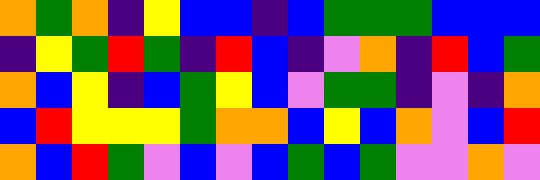[["orange", "green", "orange", "indigo", "yellow", "blue", "blue", "indigo", "blue", "green", "green", "green", "blue", "blue", "blue"], ["indigo", "yellow", "green", "red", "green", "indigo", "red", "blue", "indigo", "violet", "orange", "indigo", "red", "blue", "green"], ["orange", "blue", "yellow", "indigo", "blue", "green", "yellow", "blue", "violet", "green", "green", "indigo", "violet", "indigo", "orange"], ["blue", "red", "yellow", "yellow", "yellow", "green", "orange", "orange", "blue", "yellow", "blue", "orange", "violet", "blue", "red"], ["orange", "blue", "red", "green", "violet", "blue", "violet", "blue", "green", "blue", "green", "violet", "violet", "orange", "violet"]]